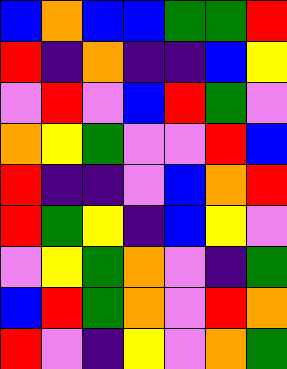[["blue", "orange", "blue", "blue", "green", "green", "red"], ["red", "indigo", "orange", "indigo", "indigo", "blue", "yellow"], ["violet", "red", "violet", "blue", "red", "green", "violet"], ["orange", "yellow", "green", "violet", "violet", "red", "blue"], ["red", "indigo", "indigo", "violet", "blue", "orange", "red"], ["red", "green", "yellow", "indigo", "blue", "yellow", "violet"], ["violet", "yellow", "green", "orange", "violet", "indigo", "green"], ["blue", "red", "green", "orange", "violet", "red", "orange"], ["red", "violet", "indigo", "yellow", "violet", "orange", "green"]]